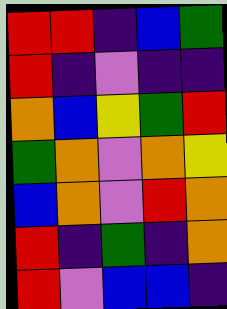[["red", "red", "indigo", "blue", "green"], ["red", "indigo", "violet", "indigo", "indigo"], ["orange", "blue", "yellow", "green", "red"], ["green", "orange", "violet", "orange", "yellow"], ["blue", "orange", "violet", "red", "orange"], ["red", "indigo", "green", "indigo", "orange"], ["red", "violet", "blue", "blue", "indigo"]]